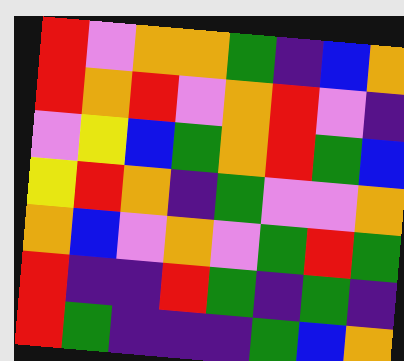[["red", "violet", "orange", "orange", "green", "indigo", "blue", "orange"], ["red", "orange", "red", "violet", "orange", "red", "violet", "indigo"], ["violet", "yellow", "blue", "green", "orange", "red", "green", "blue"], ["yellow", "red", "orange", "indigo", "green", "violet", "violet", "orange"], ["orange", "blue", "violet", "orange", "violet", "green", "red", "green"], ["red", "indigo", "indigo", "red", "green", "indigo", "green", "indigo"], ["red", "green", "indigo", "indigo", "indigo", "green", "blue", "orange"]]